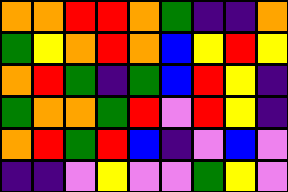[["orange", "orange", "red", "red", "orange", "green", "indigo", "indigo", "orange"], ["green", "yellow", "orange", "red", "orange", "blue", "yellow", "red", "yellow"], ["orange", "red", "green", "indigo", "green", "blue", "red", "yellow", "indigo"], ["green", "orange", "orange", "green", "red", "violet", "red", "yellow", "indigo"], ["orange", "red", "green", "red", "blue", "indigo", "violet", "blue", "violet"], ["indigo", "indigo", "violet", "yellow", "violet", "violet", "green", "yellow", "violet"]]